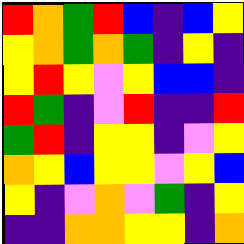[["red", "orange", "green", "red", "blue", "indigo", "blue", "yellow"], ["yellow", "orange", "green", "orange", "green", "indigo", "yellow", "indigo"], ["yellow", "red", "yellow", "violet", "yellow", "blue", "blue", "indigo"], ["red", "green", "indigo", "violet", "red", "indigo", "indigo", "red"], ["green", "red", "indigo", "yellow", "yellow", "indigo", "violet", "yellow"], ["orange", "yellow", "blue", "yellow", "yellow", "violet", "yellow", "blue"], ["yellow", "indigo", "violet", "orange", "violet", "green", "indigo", "yellow"], ["indigo", "indigo", "orange", "orange", "yellow", "yellow", "indigo", "orange"]]